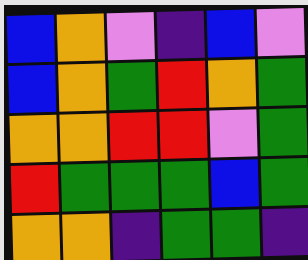[["blue", "orange", "violet", "indigo", "blue", "violet"], ["blue", "orange", "green", "red", "orange", "green"], ["orange", "orange", "red", "red", "violet", "green"], ["red", "green", "green", "green", "blue", "green"], ["orange", "orange", "indigo", "green", "green", "indigo"]]